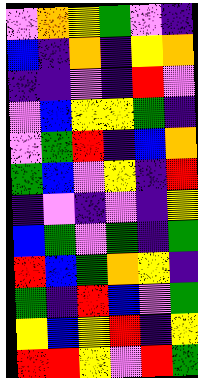[["violet", "orange", "yellow", "green", "violet", "indigo"], ["blue", "indigo", "orange", "indigo", "yellow", "orange"], ["indigo", "indigo", "violet", "indigo", "red", "violet"], ["violet", "blue", "yellow", "yellow", "green", "indigo"], ["violet", "green", "red", "indigo", "blue", "orange"], ["green", "blue", "violet", "yellow", "indigo", "red"], ["indigo", "violet", "indigo", "violet", "indigo", "yellow"], ["blue", "green", "violet", "green", "indigo", "green"], ["red", "blue", "green", "orange", "yellow", "indigo"], ["green", "indigo", "red", "blue", "violet", "green"], ["yellow", "blue", "yellow", "red", "indigo", "yellow"], ["red", "red", "yellow", "violet", "red", "green"]]